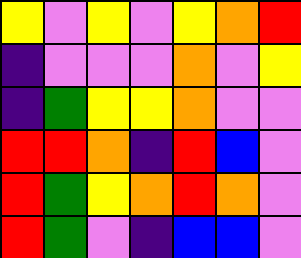[["yellow", "violet", "yellow", "violet", "yellow", "orange", "red"], ["indigo", "violet", "violet", "violet", "orange", "violet", "yellow"], ["indigo", "green", "yellow", "yellow", "orange", "violet", "violet"], ["red", "red", "orange", "indigo", "red", "blue", "violet"], ["red", "green", "yellow", "orange", "red", "orange", "violet"], ["red", "green", "violet", "indigo", "blue", "blue", "violet"]]